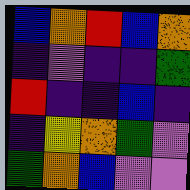[["blue", "orange", "red", "blue", "orange"], ["indigo", "violet", "indigo", "indigo", "green"], ["red", "indigo", "indigo", "blue", "indigo"], ["indigo", "yellow", "orange", "green", "violet"], ["green", "orange", "blue", "violet", "violet"]]